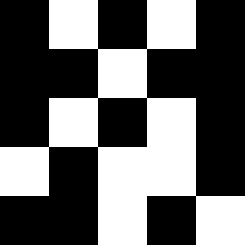[["black", "white", "black", "white", "black"], ["black", "black", "white", "black", "black"], ["black", "white", "black", "white", "black"], ["white", "black", "white", "white", "black"], ["black", "black", "white", "black", "white"]]